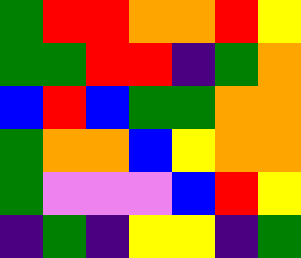[["green", "red", "red", "orange", "orange", "red", "yellow"], ["green", "green", "red", "red", "indigo", "green", "orange"], ["blue", "red", "blue", "green", "green", "orange", "orange"], ["green", "orange", "orange", "blue", "yellow", "orange", "orange"], ["green", "violet", "violet", "violet", "blue", "red", "yellow"], ["indigo", "green", "indigo", "yellow", "yellow", "indigo", "green"]]